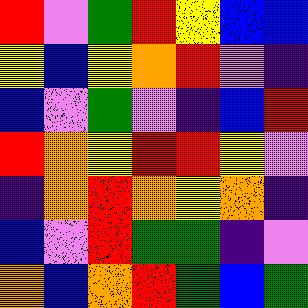[["red", "violet", "green", "red", "yellow", "blue", "blue"], ["yellow", "blue", "yellow", "orange", "red", "violet", "indigo"], ["blue", "violet", "green", "violet", "indigo", "blue", "red"], ["red", "orange", "yellow", "red", "red", "yellow", "violet"], ["indigo", "orange", "red", "orange", "yellow", "orange", "indigo"], ["blue", "violet", "red", "green", "green", "indigo", "violet"], ["orange", "blue", "orange", "red", "green", "blue", "green"]]